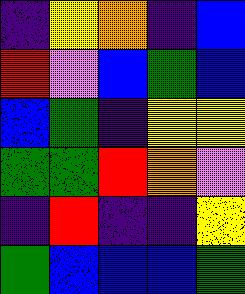[["indigo", "yellow", "orange", "indigo", "blue"], ["red", "violet", "blue", "green", "blue"], ["blue", "green", "indigo", "yellow", "yellow"], ["green", "green", "red", "orange", "violet"], ["indigo", "red", "indigo", "indigo", "yellow"], ["green", "blue", "blue", "blue", "green"]]